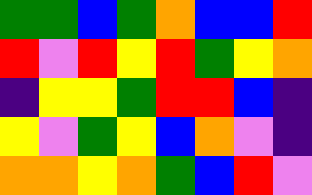[["green", "green", "blue", "green", "orange", "blue", "blue", "red"], ["red", "violet", "red", "yellow", "red", "green", "yellow", "orange"], ["indigo", "yellow", "yellow", "green", "red", "red", "blue", "indigo"], ["yellow", "violet", "green", "yellow", "blue", "orange", "violet", "indigo"], ["orange", "orange", "yellow", "orange", "green", "blue", "red", "violet"]]